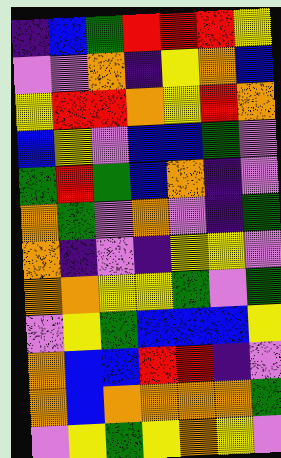[["indigo", "blue", "green", "red", "red", "red", "yellow"], ["violet", "violet", "orange", "indigo", "yellow", "orange", "blue"], ["yellow", "red", "red", "orange", "yellow", "red", "orange"], ["blue", "yellow", "violet", "blue", "blue", "green", "violet"], ["green", "red", "green", "blue", "orange", "indigo", "violet"], ["orange", "green", "violet", "orange", "violet", "indigo", "green"], ["orange", "indigo", "violet", "indigo", "yellow", "yellow", "violet"], ["orange", "orange", "yellow", "yellow", "green", "violet", "green"], ["violet", "yellow", "green", "blue", "blue", "blue", "yellow"], ["orange", "blue", "blue", "red", "red", "indigo", "violet"], ["orange", "blue", "orange", "orange", "orange", "orange", "green"], ["violet", "yellow", "green", "yellow", "orange", "yellow", "violet"]]